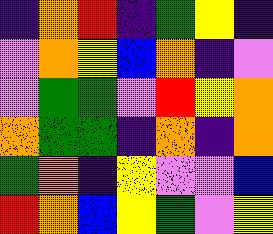[["indigo", "orange", "red", "indigo", "green", "yellow", "indigo"], ["violet", "orange", "yellow", "blue", "orange", "indigo", "violet"], ["violet", "green", "green", "violet", "red", "yellow", "orange"], ["orange", "green", "green", "indigo", "orange", "indigo", "orange"], ["green", "orange", "indigo", "yellow", "violet", "violet", "blue"], ["red", "orange", "blue", "yellow", "green", "violet", "yellow"]]